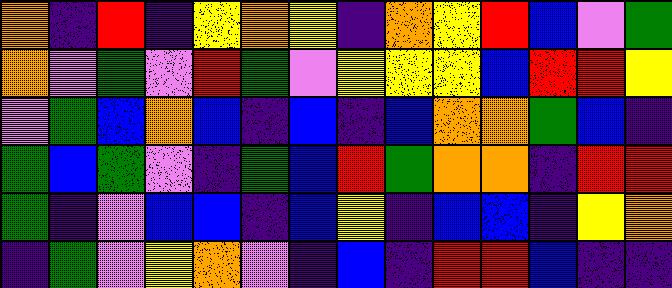[["orange", "indigo", "red", "indigo", "yellow", "orange", "yellow", "indigo", "orange", "yellow", "red", "blue", "violet", "green"], ["orange", "violet", "green", "violet", "red", "green", "violet", "yellow", "yellow", "yellow", "blue", "red", "red", "yellow"], ["violet", "green", "blue", "orange", "blue", "indigo", "blue", "indigo", "blue", "orange", "orange", "green", "blue", "indigo"], ["green", "blue", "green", "violet", "indigo", "green", "blue", "red", "green", "orange", "orange", "indigo", "red", "red"], ["green", "indigo", "violet", "blue", "blue", "indigo", "blue", "yellow", "indigo", "blue", "blue", "indigo", "yellow", "orange"], ["indigo", "green", "violet", "yellow", "orange", "violet", "indigo", "blue", "indigo", "red", "red", "blue", "indigo", "indigo"]]